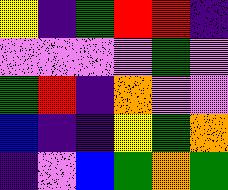[["yellow", "indigo", "green", "red", "red", "indigo"], ["violet", "violet", "violet", "violet", "green", "violet"], ["green", "red", "indigo", "orange", "violet", "violet"], ["blue", "indigo", "indigo", "yellow", "green", "orange"], ["indigo", "violet", "blue", "green", "orange", "green"]]